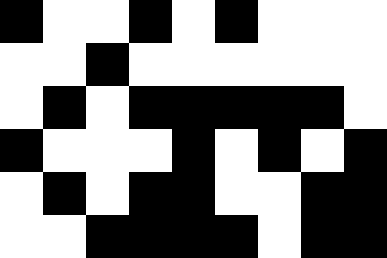[["black", "white", "white", "black", "white", "black", "white", "white", "white"], ["white", "white", "black", "white", "white", "white", "white", "white", "white"], ["white", "black", "white", "black", "black", "black", "black", "black", "white"], ["black", "white", "white", "white", "black", "white", "black", "white", "black"], ["white", "black", "white", "black", "black", "white", "white", "black", "black"], ["white", "white", "black", "black", "black", "black", "white", "black", "black"]]